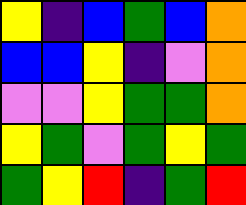[["yellow", "indigo", "blue", "green", "blue", "orange"], ["blue", "blue", "yellow", "indigo", "violet", "orange"], ["violet", "violet", "yellow", "green", "green", "orange"], ["yellow", "green", "violet", "green", "yellow", "green"], ["green", "yellow", "red", "indigo", "green", "red"]]